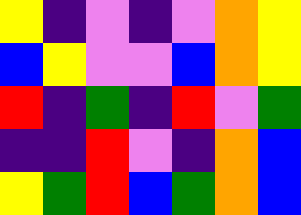[["yellow", "indigo", "violet", "indigo", "violet", "orange", "yellow"], ["blue", "yellow", "violet", "violet", "blue", "orange", "yellow"], ["red", "indigo", "green", "indigo", "red", "violet", "green"], ["indigo", "indigo", "red", "violet", "indigo", "orange", "blue"], ["yellow", "green", "red", "blue", "green", "orange", "blue"]]